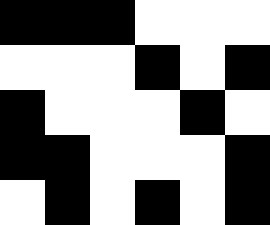[["black", "black", "black", "white", "white", "white"], ["white", "white", "white", "black", "white", "black"], ["black", "white", "white", "white", "black", "white"], ["black", "black", "white", "white", "white", "black"], ["white", "black", "white", "black", "white", "black"]]